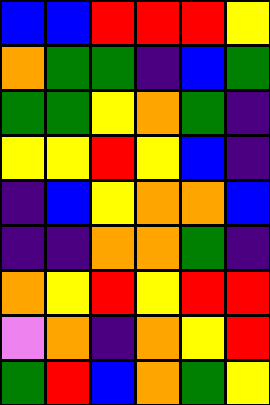[["blue", "blue", "red", "red", "red", "yellow"], ["orange", "green", "green", "indigo", "blue", "green"], ["green", "green", "yellow", "orange", "green", "indigo"], ["yellow", "yellow", "red", "yellow", "blue", "indigo"], ["indigo", "blue", "yellow", "orange", "orange", "blue"], ["indigo", "indigo", "orange", "orange", "green", "indigo"], ["orange", "yellow", "red", "yellow", "red", "red"], ["violet", "orange", "indigo", "orange", "yellow", "red"], ["green", "red", "blue", "orange", "green", "yellow"]]